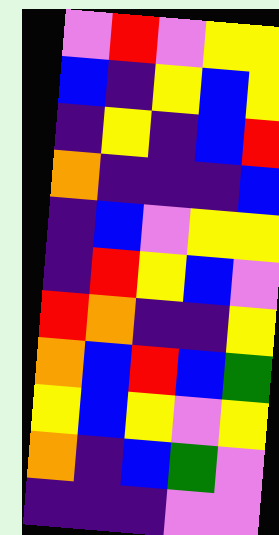[["violet", "red", "violet", "yellow", "yellow"], ["blue", "indigo", "yellow", "blue", "yellow"], ["indigo", "yellow", "indigo", "blue", "red"], ["orange", "indigo", "indigo", "indigo", "blue"], ["indigo", "blue", "violet", "yellow", "yellow"], ["indigo", "red", "yellow", "blue", "violet"], ["red", "orange", "indigo", "indigo", "yellow"], ["orange", "blue", "red", "blue", "green"], ["yellow", "blue", "yellow", "violet", "yellow"], ["orange", "indigo", "blue", "green", "violet"], ["indigo", "indigo", "indigo", "violet", "violet"]]